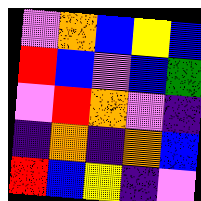[["violet", "orange", "blue", "yellow", "blue"], ["red", "blue", "violet", "blue", "green"], ["violet", "red", "orange", "violet", "indigo"], ["indigo", "orange", "indigo", "orange", "blue"], ["red", "blue", "yellow", "indigo", "violet"]]